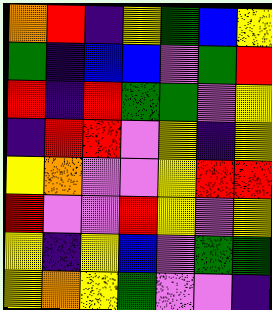[["orange", "red", "indigo", "yellow", "green", "blue", "yellow"], ["green", "indigo", "blue", "blue", "violet", "green", "red"], ["red", "indigo", "red", "green", "green", "violet", "yellow"], ["indigo", "red", "red", "violet", "yellow", "indigo", "yellow"], ["yellow", "orange", "violet", "violet", "yellow", "red", "red"], ["red", "violet", "violet", "red", "yellow", "violet", "yellow"], ["yellow", "indigo", "yellow", "blue", "violet", "green", "green"], ["yellow", "orange", "yellow", "green", "violet", "violet", "indigo"]]